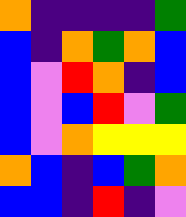[["orange", "indigo", "indigo", "indigo", "indigo", "green"], ["blue", "indigo", "orange", "green", "orange", "blue"], ["blue", "violet", "red", "orange", "indigo", "blue"], ["blue", "violet", "blue", "red", "violet", "green"], ["blue", "violet", "orange", "yellow", "yellow", "yellow"], ["orange", "blue", "indigo", "blue", "green", "orange"], ["blue", "blue", "indigo", "red", "indigo", "violet"]]